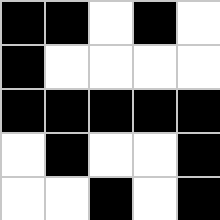[["black", "black", "white", "black", "white"], ["black", "white", "white", "white", "white"], ["black", "black", "black", "black", "black"], ["white", "black", "white", "white", "black"], ["white", "white", "black", "white", "black"]]